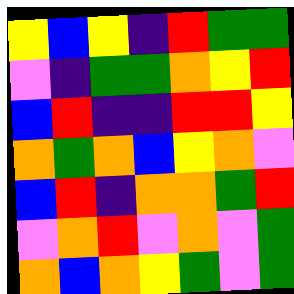[["yellow", "blue", "yellow", "indigo", "red", "green", "green"], ["violet", "indigo", "green", "green", "orange", "yellow", "red"], ["blue", "red", "indigo", "indigo", "red", "red", "yellow"], ["orange", "green", "orange", "blue", "yellow", "orange", "violet"], ["blue", "red", "indigo", "orange", "orange", "green", "red"], ["violet", "orange", "red", "violet", "orange", "violet", "green"], ["orange", "blue", "orange", "yellow", "green", "violet", "green"]]